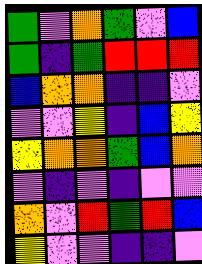[["green", "violet", "orange", "green", "violet", "blue"], ["green", "indigo", "green", "red", "red", "red"], ["blue", "orange", "orange", "indigo", "indigo", "violet"], ["violet", "violet", "yellow", "indigo", "blue", "yellow"], ["yellow", "orange", "orange", "green", "blue", "orange"], ["violet", "indigo", "violet", "indigo", "violet", "violet"], ["orange", "violet", "red", "green", "red", "blue"], ["yellow", "violet", "violet", "indigo", "indigo", "violet"]]